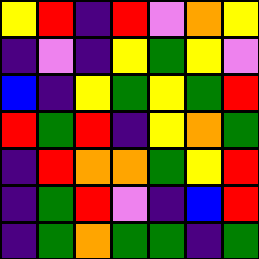[["yellow", "red", "indigo", "red", "violet", "orange", "yellow"], ["indigo", "violet", "indigo", "yellow", "green", "yellow", "violet"], ["blue", "indigo", "yellow", "green", "yellow", "green", "red"], ["red", "green", "red", "indigo", "yellow", "orange", "green"], ["indigo", "red", "orange", "orange", "green", "yellow", "red"], ["indigo", "green", "red", "violet", "indigo", "blue", "red"], ["indigo", "green", "orange", "green", "green", "indigo", "green"]]